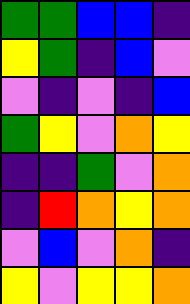[["green", "green", "blue", "blue", "indigo"], ["yellow", "green", "indigo", "blue", "violet"], ["violet", "indigo", "violet", "indigo", "blue"], ["green", "yellow", "violet", "orange", "yellow"], ["indigo", "indigo", "green", "violet", "orange"], ["indigo", "red", "orange", "yellow", "orange"], ["violet", "blue", "violet", "orange", "indigo"], ["yellow", "violet", "yellow", "yellow", "orange"]]